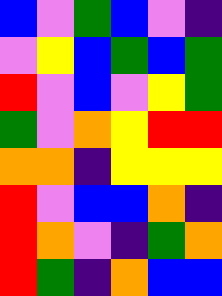[["blue", "violet", "green", "blue", "violet", "indigo"], ["violet", "yellow", "blue", "green", "blue", "green"], ["red", "violet", "blue", "violet", "yellow", "green"], ["green", "violet", "orange", "yellow", "red", "red"], ["orange", "orange", "indigo", "yellow", "yellow", "yellow"], ["red", "violet", "blue", "blue", "orange", "indigo"], ["red", "orange", "violet", "indigo", "green", "orange"], ["red", "green", "indigo", "orange", "blue", "blue"]]